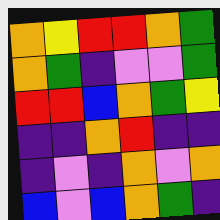[["orange", "yellow", "red", "red", "orange", "green"], ["orange", "green", "indigo", "violet", "violet", "green"], ["red", "red", "blue", "orange", "green", "yellow"], ["indigo", "indigo", "orange", "red", "indigo", "indigo"], ["indigo", "violet", "indigo", "orange", "violet", "orange"], ["blue", "violet", "blue", "orange", "green", "indigo"]]